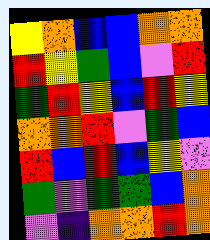[["yellow", "orange", "blue", "blue", "orange", "orange"], ["red", "yellow", "green", "blue", "violet", "red"], ["green", "red", "yellow", "blue", "red", "yellow"], ["orange", "orange", "red", "violet", "green", "blue"], ["red", "blue", "red", "blue", "yellow", "violet"], ["green", "violet", "green", "green", "blue", "orange"], ["violet", "indigo", "orange", "orange", "red", "orange"]]